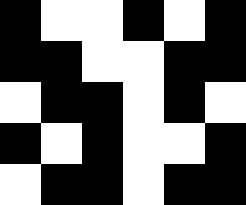[["black", "white", "white", "black", "white", "black"], ["black", "black", "white", "white", "black", "black"], ["white", "black", "black", "white", "black", "white"], ["black", "white", "black", "white", "white", "black"], ["white", "black", "black", "white", "black", "black"]]